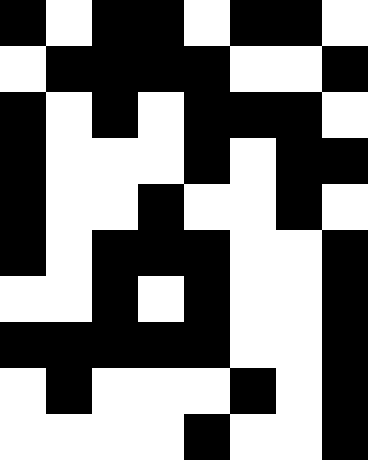[["black", "white", "black", "black", "white", "black", "black", "white"], ["white", "black", "black", "black", "black", "white", "white", "black"], ["black", "white", "black", "white", "black", "black", "black", "white"], ["black", "white", "white", "white", "black", "white", "black", "black"], ["black", "white", "white", "black", "white", "white", "black", "white"], ["black", "white", "black", "black", "black", "white", "white", "black"], ["white", "white", "black", "white", "black", "white", "white", "black"], ["black", "black", "black", "black", "black", "white", "white", "black"], ["white", "black", "white", "white", "white", "black", "white", "black"], ["white", "white", "white", "white", "black", "white", "white", "black"]]